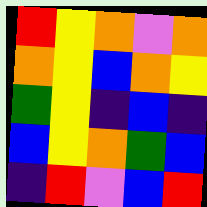[["red", "yellow", "orange", "violet", "orange"], ["orange", "yellow", "blue", "orange", "yellow"], ["green", "yellow", "indigo", "blue", "indigo"], ["blue", "yellow", "orange", "green", "blue"], ["indigo", "red", "violet", "blue", "red"]]